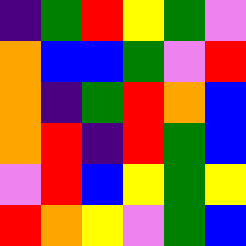[["indigo", "green", "red", "yellow", "green", "violet"], ["orange", "blue", "blue", "green", "violet", "red"], ["orange", "indigo", "green", "red", "orange", "blue"], ["orange", "red", "indigo", "red", "green", "blue"], ["violet", "red", "blue", "yellow", "green", "yellow"], ["red", "orange", "yellow", "violet", "green", "blue"]]